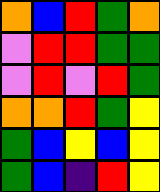[["orange", "blue", "red", "green", "orange"], ["violet", "red", "red", "green", "green"], ["violet", "red", "violet", "red", "green"], ["orange", "orange", "red", "green", "yellow"], ["green", "blue", "yellow", "blue", "yellow"], ["green", "blue", "indigo", "red", "yellow"]]